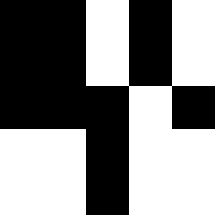[["black", "black", "white", "black", "white"], ["black", "black", "white", "black", "white"], ["black", "black", "black", "white", "black"], ["white", "white", "black", "white", "white"], ["white", "white", "black", "white", "white"]]